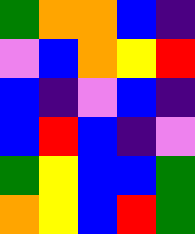[["green", "orange", "orange", "blue", "indigo"], ["violet", "blue", "orange", "yellow", "red"], ["blue", "indigo", "violet", "blue", "indigo"], ["blue", "red", "blue", "indigo", "violet"], ["green", "yellow", "blue", "blue", "green"], ["orange", "yellow", "blue", "red", "green"]]